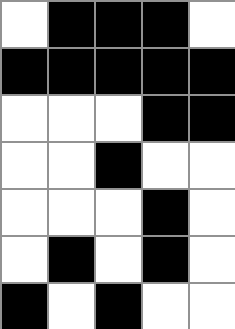[["white", "black", "black", "black", "white"], ["black", "black", "black", "black", "black"], ["white", "white", "white", "black", "black"], ["white", "white", "black", "white", "white"], ["white", "white", "white", "black", "white"], ["white", "black", "white", "black", "white"], ["black", "white", "black", "white", "white"]]